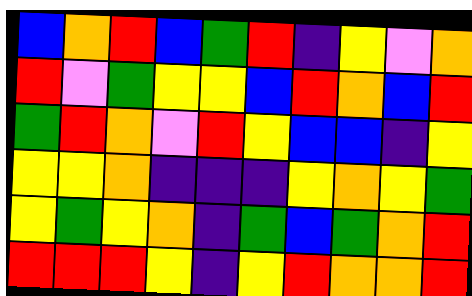[["blue", "orange", "red", "blue", "green", "red", "indigo", "yellow", "violet", "orange"], ["red", "violet", "green", "yellow", "yellow", "blue", "red", "orange", "blue", "red"], ["green", "red", "orange", "violet", "red", "yellow", "blue", "blue", "indigo", "yellow"], ["yellow", "yellow", "orange", "indigo", "indigo", "indigo", "yellow", "orange", "yellow", "green"], ["yellow", "green", "yellow", "orange", "indigo", "green", "blue", "green", "orange", "red"], ["red", "red", "red", "yellow", "indigo", "yellow", "red", "orange", "orange", "red"]]